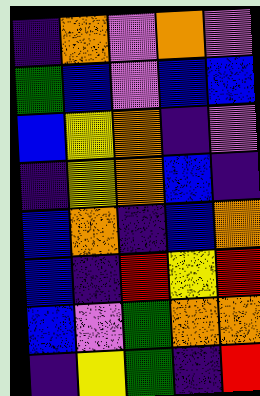[["indigo", "orange", "violet", "orange", "violet"], ["green", "blue", "violet", "blue", "blue"], ["blue", "yellow", "orange", "indigo", "violet"], ["indigo", "yellow", "orange", "blue", "indigo"], ["blue", "orange", "indigo", "blue", "orange"], ["blue", "indigo", "red", "yellow", "red"], ["blue", "violet", "green", "orange", "orange"], ["indigo", "yellow", "green", "indigo", "red"]]